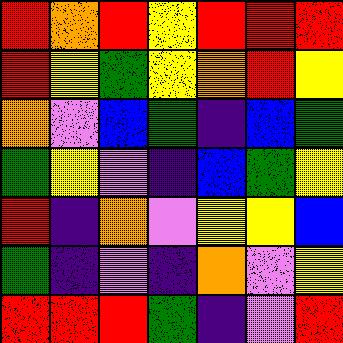[["red", "orange", "red", "yellow", "red", "red", "red"], ["red", "yellow", "green", "yellow", "orange", "red", "yellow"], ["orange", "violet", "blue", "green", "indigo", "blue", "green"], ["green", "yellow", "violet", "indigo", "blue", "green", "yellow"], ["red", "indigo", "orange", "violet", "yellow", "yellow", "blue"], ["green", "indigo", "violet", "indigo", "orange", "violet", "yellow"], ["red", "red", "red", "green", "indigo", "violet", "red"]]